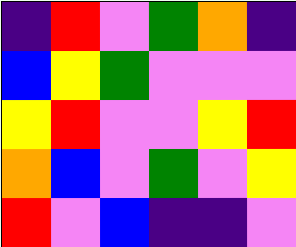[["indigo", "red", "violet", "green", "orange", "indigo"], ["blue", "yellow", "green", "violet", "violet", "violet"], ["yellow", "red", "violet", "violet", "yellow", "red"], ["orange", "blue", "violet", "green", "violet", "yellow"], ["red", "violet", "blue", "indigo", "indigo", "violet"]]